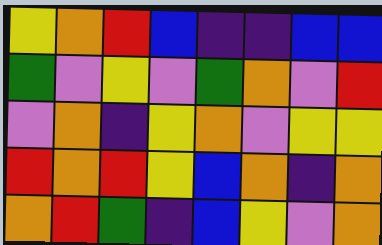[["yellow", "orange", "red", "blue", "indigo", "indigo", "blue", "blue"], ["green", "violet", "yellow", "violet", "green", "orange", "violet", "red"], ["violet", "orange", "indigo", "yellow", "orange", "violet", "yellow", "yellow"], ["red", "orange", "red", "yellow", "blue", "orange", "indigo", "orange"], ["orange", "red", "green", "indigo", "blue", "yellow", "violet", "orange"]]